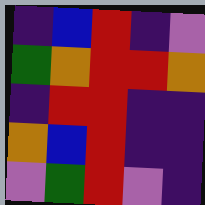[["indigo", "blue", "red", "indigo", "violet"], ["green", "orange", "red", "red", "orange"], ["indigo", "red", "red", "indigo", "indigo"], ["orange", "blue", "red", "indigo", "indigo"], ["violet", "green", "red", "violet", "indigo"]]